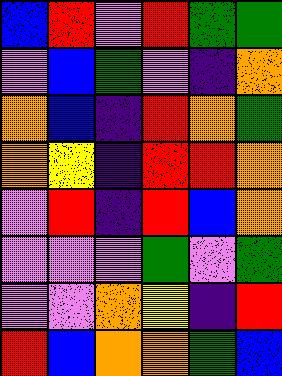[["blue", "red", "violet", "red", "green", "green"], ["violet", "blue", "green", "violet", "indigo", "orange"], ["orange", "blue", "indigo", "red", "orange", "green"], ["orange", "yellow", "indigo", "red", "red", "orange"], ["violet", "red", "indigo", "red", "blue", "orange"], ["violet", "violet", "violet", "green", "violet", "green"], ["violet", "violet", "orange", "yellow", "indigo", "red"], ["red", "blue", "orange", "orange", "green", "blue"]]